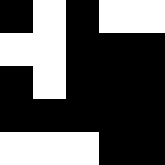[["black", "white", "black", "white", "white"], ["white", "white", "black", "black", "black"], ["black", "white", "black", "black", "black"], ["black", "black", "black", "black", "black"], ["white", "white", "white", "black", "black"]]